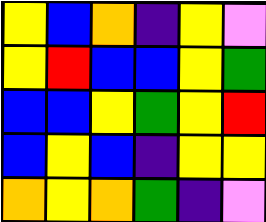[["yellow", "blue", "orange", "indigo", "yellow", "violet"], ["yellow", "red", "blue", "blue", "yellow", "green"], ["blue", "blue", "yellow", "green", "yellow", "red"], ["blue", "yellow", "blue", "indigo", "yellow", "yellow"], ["orange", "yellow", "orange", "green", "indigo", "violet"]]